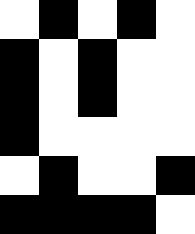[["white", "black", "white", "black", "white"], ["black", "white", "black", "white", "white"], ["black", "white", "black", "white", "white"], ["black", "white", "white", "white", "white"], ["white", "black", "white", "white", "black"], ["black", "black", "black", "black", "white"]]